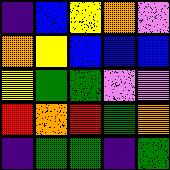[["indigo", "blue", "yellow", "orange", "violet"], ["orange", "yellow", "blue", "blue", "blue"], ["yellow", "green", "green", "violet", "violet"], ["red", "orange", "red", "green", "orange"], ["indigo", "green", "green", "indigo", "green"]]